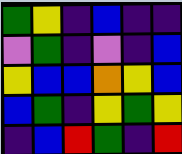[["green", "yellow", "indigo", "blue", "indigo", "indigo"], ["violet", "green", "indigo", "violet", "indigo", "blue"], ["yellow", "blue", "blue", "orange", "yellow", "blue"], ["blue", "green", "indigo", "yellow", "green", "yellow"], ["indigo", "blue", "red", "green", "indigo", "red"]]